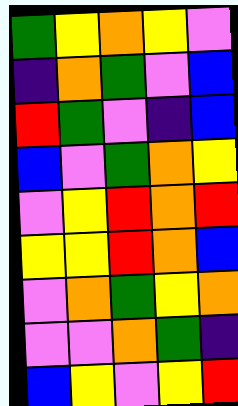[["green", "yellow", "orange", "yellow", "violet"], ["indigo", "orange", "green", "violet", "blue"], ["red", "green", "violet", "indigo", "blue"], ["blue", "violet", "green", "orange", "yellow"], ["violet", "yellow", "red", "orange", "red"], ["yellow", "yellow", "red", "orange", "blue"], ["violet", "orange", "green", "yellow", "orange"], ["violet", "violet", "orange", "green", "indigo"], ["blue", "yellow", "violet", "yellow", "red"]]